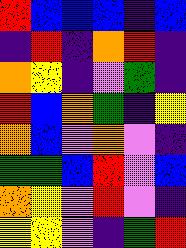[["red", "blue", "blue", "blue", "indigo", "blue"], ["indigo", "red", "indigo", "orange", "red", "indigo"], ["orange", "yellow", "indigo", "violet", "green", "indigo"], ["red", "blue", "orange", "green", "indigo", "yellow"], ["orange", "blue", "violet", "orange", "violet", "indigo"], ["green", "green", "blue", "red", "violet", "blue"], ["orange", "yellow", "violet", "red", "violet", "indigo"], ["yellow", "yellow", "violet", "indigo", "green", "red"]]